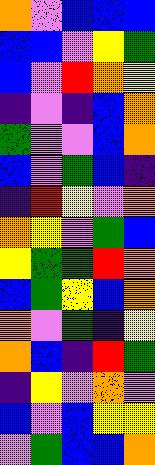[["orange", "violet", "blue", "blue", "blue"], ["blue", "blue", "violet", "yellow", "green"], ["blue", "violet", "red", "orange", "yellow"], ["indigo", "violet", "indigo", "blue", "orange"], ["green", "violet", "violet", "blue", "orange"], ["blue", "violet", "green", "blue", "indigo"], ["indigo", "red", "yellow", "violet", "orange"], ["orange", "yellow", "violet", "green", "blue"], ["yellow", "green", "green", "red", "orange"], ["blue", "green", "yellow", "blue", "orange"], ["orange", "violet", "green", "indigo", "yellow"], ["orange", "blue", "indigo", "red", "green"], ["indigo", "yellow", "violet", "orange", "violet"], ["blue", "violet", "blue", "yellow", "yellow"], ["violet", "green", "blue", "blue", "orange"]]